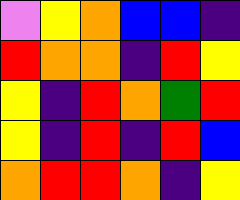[["violet", "yellow", "orange", "blue", "blue", "indigo"], ["red", "orange", "orange", "indigo", "red", "yellow"], ["yellow", "indigo", "red", "orange", "green", "red"], ["yellow", "indigo", "red", "indigo", "red", "blue"], ["orange", "red", "red", "orange", "indigo", "yellow"]]